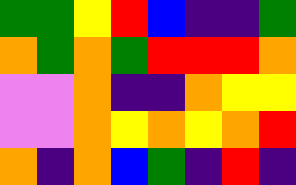[["green", "green", "yellow", "red", "blue", "indigo", "indigo", "green"], ["orange", "green", "orange", "green", "red", "red", "red", "orange"], ["violet", "violet", "orange", "indigo", "indigo", "orange", "yellow", "yellow"], ["violet", "violet", "orange", "yellow", "orange", "yellow", "orange", "red"], ["orange", "indigo", "orange", "blue", "green", "indigo", "red", "indigo"]]